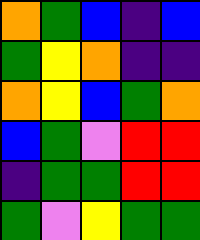[["orange", "green", "blue", "indigo", "blue"], ["green", "yellow", "orange", "indigo", "indigo"], ["orange", "yellow", "blue", "green", "orange"], ["blue", "green", "violet", "red", "red"], ["indigo", "green", "green", "red", "red"], ["green", "violet", "yellow", "green", "green"]]